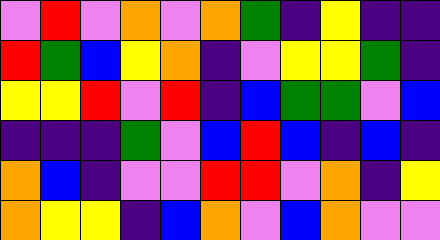[["violet", "red", "violet", "orange", "violet", "orange", "green", "indigo", "yellow", "indigo", "indigo"], ["red", "green", "blue", "yellow", "orange", "indigo", "violet", "yellow", "yellow", "green", "indigo"], ["yellow", "yellow", "red", "violet", "red", "indigo", "blue", "green", "green", "violet", "blue"], ["indigo", "indigo", "indigo", "green", "violet", "blue", "red", "blue", "indigo", "blue", "indigo"], ["orange", "blue", "indigo", "violet", "violet", "red", "red", "violet", "orange", "indigo", "yellow"], ["orange", "yellow", "yellow", "indigo", "blue", "orange", "violet", "blue", "orange", "violet", "violet"]]